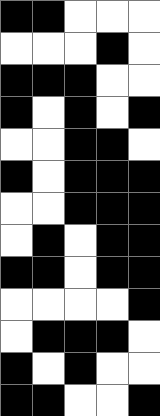[["black", "black", "white", "white", "white"], ["white", "white", "white", "black", "white"], ["black", "black", "black", "white", "white"], ["black", "white", "black", "white", "black"], ["white", "white", "black", "black", "white"], ["black", "white", "black", "black", "black"], ["white", "white", "black", "black", "black"], ["white", "black", "white", "black", "black"], ["black", "black", "white", "black", "black"], ["white", "white", "white", "white", "black"], ["white", "black", "black", "black", "white"], ["black", "white", "black", "white", "white"], ["black", "black", "white", "white", "black"]]